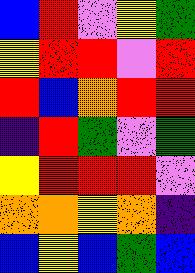[["blue", "red", "violet", "yellow", "green"], ["yellow", "red", "red", "violet", "red"], ["red", "blue", "orange", "red", "red"], ["indigo", "red", "green", "violet", "green"], ["yellow", "red", "red", "red", "violet"], ["orange", "orange", "yellow", "orange", "indigo"], ["blue", "yellow", "blue", "green", "blue"]]